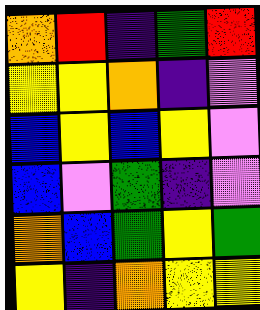[["orange", "red", "indigo", "green", "red"], ["yellow", "yellow", "orange", "indigo", "violet"], ["blue", "yellow", "blue", "yellow", "violet"], ["blue", "violet", "green", "indigo", "violet"], ["orange", "blue", "green", "yellow", "green"], ["yellow", "indigo", "orange", "yellow", "yellow"]]